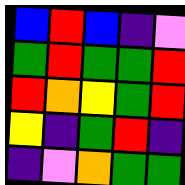[["blue", "red", "blue", "indigo", "violet"], ["green", "red", "green", "green", "red"], ["red", "orange", "yellow", "green", "red"], ["yellow", "indigo", "green", "red", "indigo"], ["indigo", "violet", "orange", "green", "green"]]